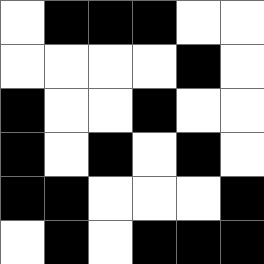[["white", "black", "black", "black", "white", "white"], ["white", "white", "white", "white", "black", "white"], ["black", "white", "white", "black", "white", "white"], ["black", "white", "black", "white", "black", "white"], ["black", "black", "white", "white", "white", "black"], ["white", "black", "white", "black", "black", "black"]]